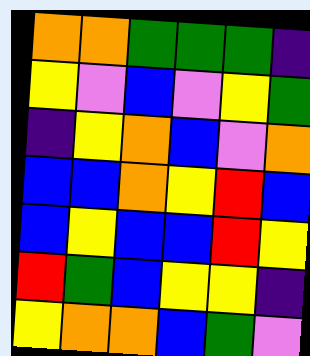[["orange", "orange", "green", "green", "green", "indigo"], ["yellow", "violet", "blue", "violet", "yellow", "green"], ["indigo", "yellow", "orange", "blue", "violet", "orange"], ["blue", "blue", "orange", "yellow", "red", "blue"], ["blue", "yellow", "blue", "blue", "red", "yellow"], ["red", "green", "blue", "yellow", "yellow", "indigo"], ["yellow", "orange", "orange", "blue", "green", "violet"]]